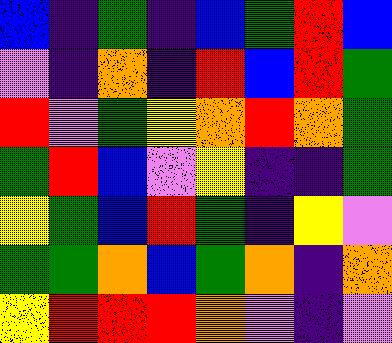[["blue", "indigo", "green", "indigo", "blue", "green", "red", "blue"], ["violet", "indigo", "orange", "indigo", "red", "blue", "red", "green"], ["red", "violet", "green", "yellow", "orange", "red", "orange", "green"], ["green", "red", "blue", "violet", "yellow", "indigo", "indigo", "green"], ["yellow", "green", "blue", "red", "green", "indigo", "yellow", "violet"], ["green", "green", "orange", "blue", "green", "orange", "indigo", "orange"], ["yellow", "red", "red", "red", "orange", "violet", "indigo", "violet"]]